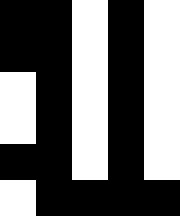[["black", "black", "white", "black", "white"], ["black", "black", "white", "black", "white"], ["white", "black", "white", "black", "white"], ["white", "black", "white", "black", "white"], ["black", "black", "white", "black", "white"], ["white", "black", "black", "black", "black"]]